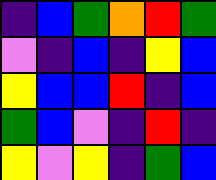[["indigo", "blue", "green", "orange", "red", "green"], ["violet", "indigo", "blue", "indigo", "yellow", "blue"], ["yellow", "blue", "blue", "red", "indigo", "blue"], ["green", "blue", "violet", "indigo", "red", "indigo"], ["yellow", "violet", "yellow", "indigo", "green", "blue"]]